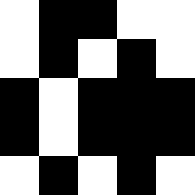[["white", "black", "black", "white", "white"], ["white", "black", "white", "black", "white"], ["black", "white", "black", "black", "black"], ["black", "white", "black", "black", "black"], ["white", "black", "white", "black", "white"]]